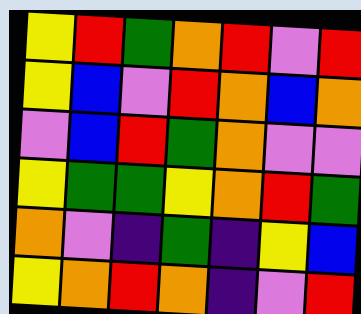[["yellow", "red", "green", "orange", "red", "violet", "red"], ["yellow", "blue", "violet", "red", "orange", "blue", "orange"], ["violet", "blue", "red", "green", "orange", "violet", "violet"], ["yellow", "green", "green", "yellow", "orange", "red", "green"], ["orange", "violet", "indigo", "green", "indigo", "yellow", "blue"], ["yellow", "orange", "red", "orange", "indigo", "violet", "red"]]